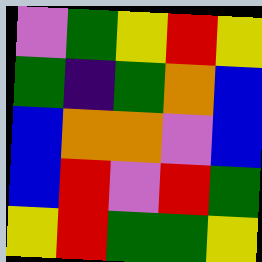[["violet", "green", "yellow", "red", "yellow"], ["green", "indigo", "green", "orange", "blue"], ["blue", "orange", "orange", "violet", "blue"], ["blue", "red", "violet", "red", "green"], ["yellow", "red", "green", "green", "yellow"]]